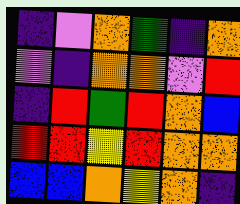[["indigo", "violet", "orange", "green", "indigo", "orange"], ["violet", "indigo", "orange", "orange", "violet", "red"], ["indigo", "red", "green", "red", "orange", "blue"], ["red", "red", "yellow", "red", "orange", "orange"], ["blue", "blue", "orange", "yellow", "orange", "indigo"]]